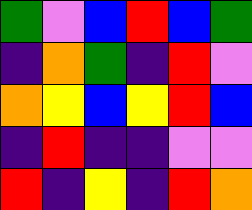[["green", "violet", "blue", "red", "blue", "green"], ["indigo", "orange", "green", "indigo", "red", "violet"], ["orange", "yellow", "blue", "yellow", "red", "blue"], ["indigo", "red", "indigo", "indigo", "violet", "violet"], ["red", "indigo", "yellow", "indigo", "red", "orange"]]